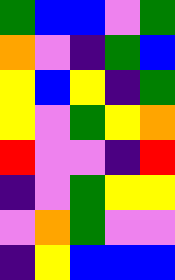[["green", "blue", "blue", "violet", "green"], ["orange", "violet", "indigo", "green", "blue"], ["yellow", "blue", "yellow", "indigo", "green"], ["yellow", "violet", "green", "yellow", "orange"], ["red", "violet", "violet", "indigo", "red"], ["indigo", "violet", "green", "yellow", "yellow"], ["violet", "orange", "green", "violet", "violet"], ["indigo", "yellow", "blue", "blue", "blue"]]